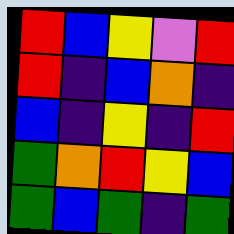[["red", "blue", "yellow", "violet", "red"], ["red", "indigo", "blue", "orange", "indigo"], ["blue", "indigo", "yellow", "indigo", "red"], ["green", "orange", "red", "yellow", "blue"], ["green", "blue", "green", "indigo", "green"]]